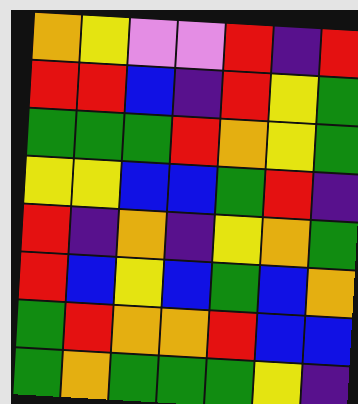[["orange", "yellow", "violet", "violet", "red", "indigo", "red"], ["red", "red", "blue", "indigo", "red", "yellow", "green"], ["green", "green", "green", "red", "orange", "yellow", "green"], ["yellow", "yellow", "blue", "blue", "green", "red", "indigo"], ["red", "indigo", "orange", "indigo", "yellow", "orange", "green"], ["red", "blue", "yellow", "blue", "green", "blue", "orange"], ["green", "red", "orange", "orange", "red", "blue", "blue"], ["green", "orange", "green", "green", "green", "yellow", "indigo"]]